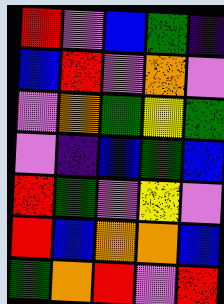[["red", "violet", "blue", "green", "indigo"], ["blue", "red", "violet", "orange", "violet"], ["violet", "orange", "green", "yellow", "green"], ["violet", "indigo", "blue", "green", "blue"], ["red", "green", "violet", "yellow", "violet"], ["red", "blue", "orange", "orange", "blue"], ["green", "orange", "red", "violet", "red"]]